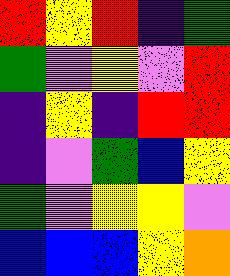[["red", "yellow", "red", "indigo", "green"], ["green", "violet", "yellow", "violet", "red"], ["indigo", "yellow", "indigo", "red", "red"], ["indigo", "violet", "green", "blue", "yellow"], ["green", "violet", "yellow", "yellow", "violet"], ["blue", "blue", "blue", "yellow", "orange"]]